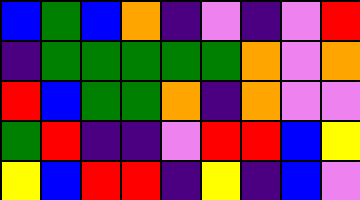[["blue", "green", "blue", "orange", "indigo", "violet", "indigo", "violet", "red"], ["indigo", "green", "green", "green", "green", "green", "orange", "violet", "orange"], ["red", "blue", "green", "green", "orange", "indigo", "orange", "violet", "violet"], ["green", "red", "indigo", "indigo", "violet", "red", "red", "blue", "yellow"], ["yellow", "blue", "red", "red", "indigo", "yellow", "indigo", "blue", "violet"]]